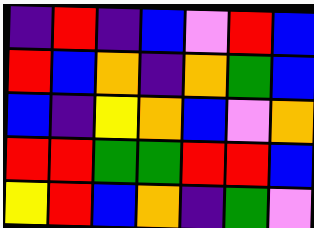[["indigo", "red", "indigo", "blue", "violet", "red", "blue"], ["red", "blue", "orange", "indigo", "orange", "green", "blue"], ["blue", "indigo", "yellow", "orange", "blue", "violet", "orange"], ["red", "red", "green", "green", "red", "red", "blue"], ["yellow", "red", "blue", "orange", "indigo", "green", "violet"]]